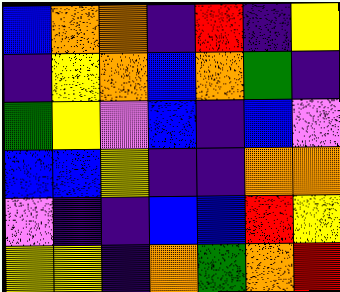[["blue", "orange", "orange", "indigo", "red", "indigo", "yellow"], ["indigo", "yellow", "orange", "blue", "orange", "green", "indigo"], ["green", "yellow", "violet", "blue", "indigo", "blue", "violet"], ["blue", "blue", "yellow", "indigo", "indigo", "orange", "orange"], ["violet", "indigo", "indigo", "blue", "blue", "red", "yellow"], ["yellow", "yellow", "indigo", "orange", "green", "orange", "red"]]